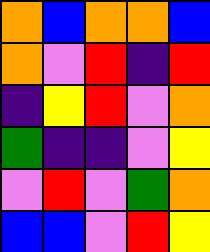[["orange", "blue", "orange", "orange", "blue"], ["orange", "violet", "red", "indigo", "red"], ["indigo", "yellow", "red", "violet", "orange"], ["green", "indigo", "indigo", "violet", "yellow"], ["violet", "red", "violet", "green", "orange"], ["blue", "blue", "violet", "red", "yellow"]]